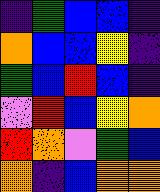[["indigo", "green", "blue", "blue", "indigo"], ["orange", "blue", "blue", "yellow", "indigo"], ["green", "blue", "red", "blue", "indigo"], ["violet", "red", "blue", "yellow", "orange"], ["red", "orange", "violet", "green", "blue"], ["orange", "indigo", "blue", "orange", "orange"]]